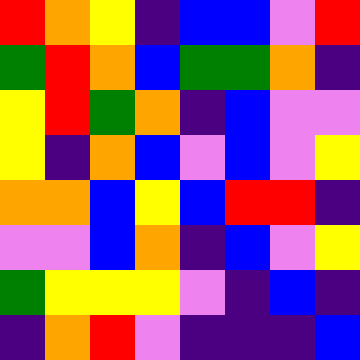[["red", "orange", "yellow", "indigo", "blue", "blue", "violet", "red"], ["green", "red", "orange", "blue", "green", "green", "orange", "indigo"], ["yellow", "red", "green", "orange", "indigo", "blue", "violet", "violet"], ["yellow", "indigo", "orange", "blue", "violet", "blue", "violet", "yellow"], ["orange", "orange", "blue", "yellow", "blue", "red", "red", "indigo"], ["violet", "violet", "blue", "orange", "indigo", "blue", "violet", "yellow"], ["green", "yellow", "yellow", "yellow", "violet", "indigo", "blue", "indigo"], ["indigo", "orange", "red", "violet", "indigo", "indigo", "indigo", "blue"]]